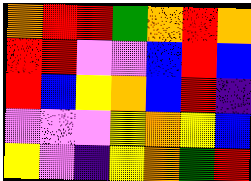[["orange", "red", "red", "green", "orange", "red", "orange"], ["red", "red", "violet", "violet", "blue", "red", "blue"], ["red", "blue", "yellow", "orange", "blue", "red", "indigo"], ["violet", "violet", "violet", "yellow", "orange", "yellow", "blue"], ["yellow", "violet", "indigo", "yellow", "orange", "green", "red"]]